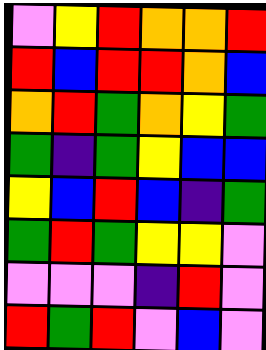[["violet", "yellow", "red", "orange", "orange", "red"], ["red", "blue", "red", "red", "orange", "blue"], ["orange", "red", "green", "orange", "yellow", "green"], ["green", "indigo", "green", "yellow", "blue", "blue"], ["yellow", "blue", "red", "blue", "indigo", "green"], ["green", "red", "green", "yellow", "yellow", "violet"], ["violet", "violet", "violet", "indigo", "red", "violet"], ["red", "green", "red", "violet", "blue", "violet"]]